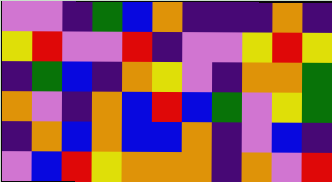[["violet", "violet", "indigo", "green", "blue", "orange", "indigo", "indigo", "indigo", "orange", "indigo"], ["yellow", "red", "violet", "violet", "red", "indigo", "violet", "violet", "yellow", "red", "yellow"], ["indigo", "green", "blue", "indigo", "orange", "yellow", "violet", "indigo", "orange", "orange", "green"], ["orange", "violet", "indigo", "orange", "blue", "red", "blue", "green", "violet", "yellow", "green"], ["indigo", "orange", "blue", "orange", "blue", "blue", "orange", "indigo", "violet", "blue", "indigo"], ["violet", "blue", "red", "yellow", "orange", "orange", "orange", "indigo", "orange", "violet", "red"]]